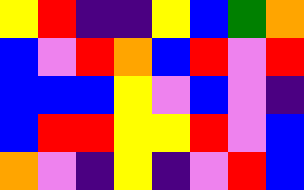[["yellow", "red", "indigo", "indigo", "yellow", "blue", "green", "orange"], ["blue", "violet", "red", "orange", "blue", "red", "violet", "red"], ["blue", "blue", "blue", "yellow", "violet", "blue", "violet", "indigo"], ["blue", "red", "red", "yellow", "yellow", "red", "violet", "blue"], ["orange", "violet", "indigo", "yellow", "indigo", "violet", "red", "blue"]]